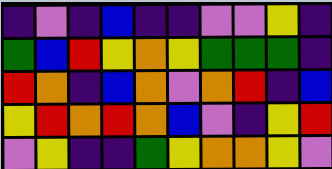[["indigo", "violet", "indigo", "blue", "indigo", "indigo", "violet", "violet", "yellow", "indigo"], ["green", "blue", "red", "yellow", "orange", "yellow", "green", "green", "green", "indigo"], ["red", "orange", "indigo", "blue", "orange", "violet", "orange", "red", "indigo", "blue"], ["yellow", "red", "orange", "red", "orange", "blue", "violet", "indigo", "yellow", "red"], ["violet", "yellow", "indigo", "indigo", "green", "yellow", "orange", "orange", "yellow", "violet"]]